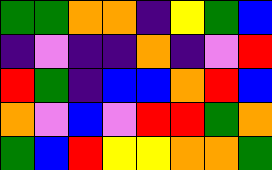[["green", "green", "orange", "orange", "indigo", "yellow", "green", "blue"], ["indigo", "violet", "indigo", "indigo", "orange", "indigo", "violet", "red"], ["red", "green", "indigo", "blue", "blue", "orange", "red", "blue"], ["orange", "violet", "blue", "violet", "red", "red", "green", "orange"], ["green", "blue", "red", "yellow", "yellow", "orange", "orange", "green"]]